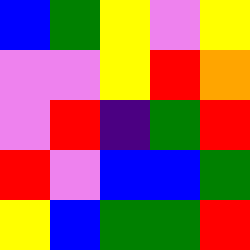[["blue", "green", "yellow", "violet", "yellow"], ["violet", "violet", "yellow", "red", "orange"], ["violet", "red", "indigo", "green", "red"], ["red", "violet", "blue", "blue", "green"], ["yellow", "blue", "green", "green", "red"]]